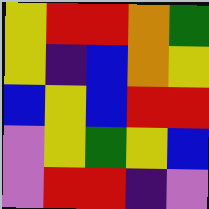[["yellow", "red", "red", "orange", "green"], ["yellow", "indigo", "blue", "orange", "yellow"], ["blue", "yellow", "blue", "red", "red"], ["violet", "yellow", "green", "yellow", "blue"], ["violet", "red", "red", "indigo", "violet"]]